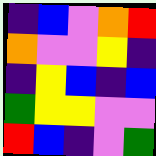[["indigo", "blue", "violet", "orange", "red"], ["orange", "violet", "violet", "yellow", "indigo"], ["indigo", "yellow", "blue", "indigo", "blue"], ["green", "yellow", "yellow", "violet", "violet"], ["red", "blue", "indigo", "violet", "green"]]